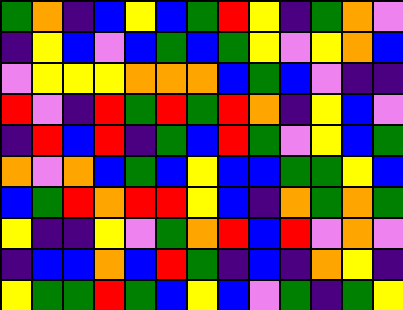[["green", "orange", "indigo", "blue", "yellow", "blue", "green", "red", "yellow", "indigo", "green", "orange", "violet"], ["indigo", "yellow", "blue", "violet", "blue", "green", "blue", "green", "yellow", "violet", "yellow", "orange", "blue"], ["violet", "yellow", "yellow", "yellow", "orange", "orange", "orange", "blue", "green", "blue", "violet", "indigo", "indigo"], ["red", "violet", "indigo", "red", "green", "red", "green", "red", "orange", "indigo", "yellow", "blue", "violet"], ["indigo", "red", "blue", "red", "indigo", "green", "blue", "red", "green", "violet", "yellow", "blue", "green"], ["orange", "violet", "orange", "blue", "green", "blue", "yellow", "blue", "blue", "green", "green", "yellow", "blue"], ["blue", "green", "red", "orange", "red", "red", "yellow", "blue", "indigo", "orange", "green", "orange", "green"], ["yellow", "indigo", "indigo", "yellow", "violet", "green", "orange", "red", "blue", "red", "violet", "orange", "violet"], ["indigo", "blue", "blue", "orange", "blue", "red", "green", "indigo", "blue", "indigo", "orange", "yellow", "indigo"], ["yellow", "green", "green", "red", "green", "blue", "yellow", "blue", "violet", "green", "indigo", "green", "yellow"]]